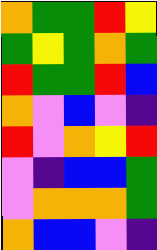[["orange", "green", "green", "red", "yellow"], ["green", "yellow", "green", "orange", "green"], ["red", "green", "green", "red", "blue"], ["orange", "violet", "blue", "violet", "indigo"], ["red", "violet", "orange", "yellow", "red"], ["violet", "indigo", "blue", "blue", "green"], ["violet", "orange", "orange", "orange", "green"], ["orange", "blue", "blue", "violet", "indigo"]]